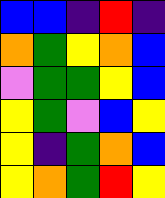[["blue", "blue", "indigo", "red", "indigo"], ["orange", "green", "yellow", "orange", "blue"], ["violet", "green", "green", "yellow", "blue"], ["yellow", "green", "violet", "blue", "yellow"], ["yellow", "indigo", "green", "orange", "blue"], ["yellow", "orange", "green", "red", "yellow"]]